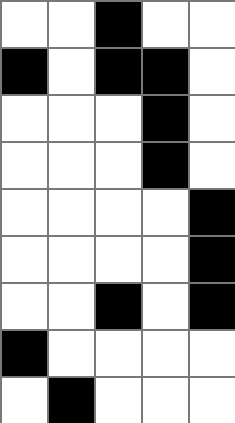[["white", "white", "black", "white", "white"], ["black", "white", "black", "black", "white"], ["white", "white", "white", "black", "white"], ["white", "white", "white", "black", "white"], ["white", "white", "white", "white", "black"], ["white", "white", "white", "white", "black"], ["white", "white", "black", "white", "black"], ["black", "white", "white", "white", "white"], ["white", "black", "white", "white", "white"]]